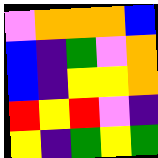[["violet", "orange", "orange", "orange", "blue"], ["blue", "indigo", "green", "violet", "orange"], ["blue", "indigo", "yellow", "yellow", "orange"], ["red", "yellow", "red", "violet", "indigo"], ["yellow", "indigo", "green", "yellow", "green"]]